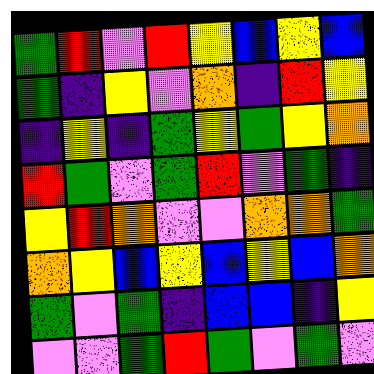[["green", "red", "violet", "red", "yellow", "blue", "yellow", "blue"], ["green", "indigo", "yellow", "violet", "orange", "indigo", "red", "yellow"], ["indigo", "yellow", "indigo", "green", "yellow", "green", "yellow", "orange"], ["red", "green", "violet", "green", "red", "violet", "green", "indigo"], ["yellow", "red", "orange", "violet", "violet", "orange", "orange", "green"], ["orange", "yellow", "blue", "yellow", "blue", "yellow", "blue", "orange"], ["green", "violet", "green", "indigo", "blue", "blue", "indigo", "yellow"], ["violet", "violet", "green", "red", "green", "violet", "green", "violet"]]